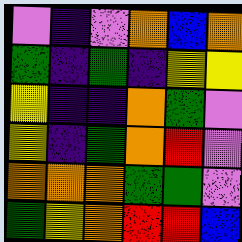[["violet", "indigo", "violet", "orange", "blue", "orange"], ["green", "indigo", "green", "indigo", "yellow", "yellow"], ["yellow", "indigo", "indigo", "orange", "green", "violet"], ["yellow", "indigo", "green", "orange", "red", "violet"], ["orange", "orange", "orange", "green", "green", "violet"], ["green", "yellow", "orange", "red", "red", "blue"]]